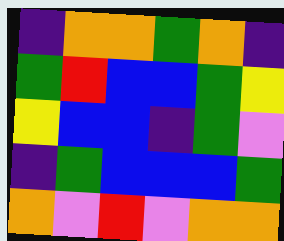[["indigo", "orange", "orange", "green", "orange", "indigo"], ["green", "red", "blue", "blue", "green", "yellow"], ["yellow", "blue", "blue", "indigo", "green", "violet"], ["indigo", "green", "blue", "blue", "blue", "green"], ["orange", "violet", "red", "violet", "orange", "orange"]]